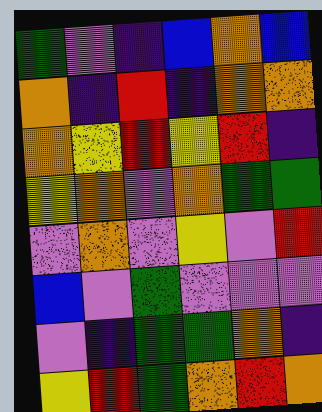[["green", "violet", "indigo", "blue", "orange", "blue"], ["orange", "indigo", "red", "indigo", "orange", "orange"], ["orange", "yellow", "red", "yellow", "red", "indigo"], ["yellow", "orange", "violet", "orange", "green", "green"], ["violet", "orange", "violet", "yellow", "violet", "red"], ["blue", "violet", "green", "violet", "violet", "violet"], ["violet", "indigo", "green", "green", "orange", "indigo"], ["yellow", "red", "green", "orange", "red", "orange"]]